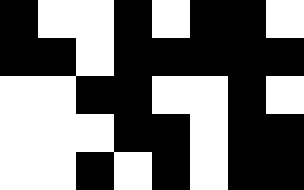[["black", "white", "white", "black", "white", "black", "black", "white"], ["black", "black", "white", "black", "black", "black", "black", "black"], ["white", "white", "black", "black", "white", "white", "black", "white"], ["white", "white", "white", "black", "black", "white", "black", "black"], ["white", "white", "black", "white", "black", "white", "black", "black"]]